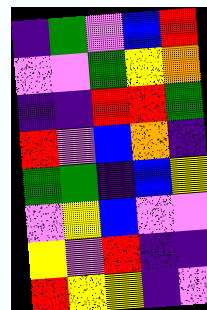[["indigo", "green", "violet", "blue", "red"], ["violet", "violet", "green", "yellow", "orange"], ["indigo", "indigo", "red", "red", "green"], ["red", "violet", "blue", "orange", "indigo"], ["green", "green", "indigo", "blue", "yellow"], ["violet", "yellow", "blue", "violet", "violet"], ["yellow", "violet", "red", "indigo", "indigo"], ["red", "yellow", "yellow", "indigo", "violet"]]